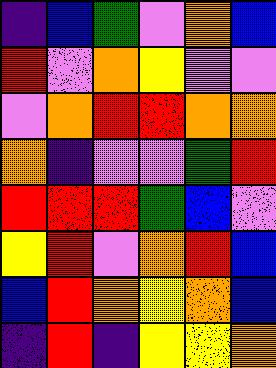[["indigo", "blue", "green", "violet", "orange", "blue"], ["red", "violet", "orange", "yellow", "violet", "violet"], ["violet", "orange", "red", "red", "orange", "orange"], ["orange", "indigo", "violet", "violet", "green", "red"], ["red", "red", "red", "green", "blue", "violet"], ["yellow", "red", "violet", "orange", "red", "blue"], ["blue", "red", "orange", "yellow", "orange", "blue"], ["indigo", "red", "indigo", "yellow", "yellow", "orange"]]